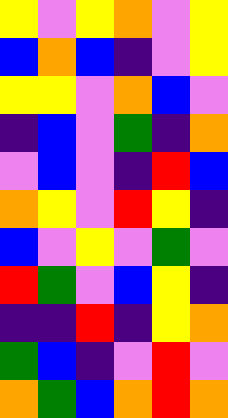[["yellow", "violet", "yellow", "orange", "violet", "yellow"], ["blue", "orange", "blue", "indigo", "violet", "yellow"], ["yellow", "yellow", "violet", "orange", "blue", "violet"], ["indigo", "blue", "violet", "green", "indigo", "orange"], ["violet", "blue", "violet", "indigo", "red", "blue"], ["orange", "yellow", "violet", "red", "yellow", "indigo"], ["blue", "violet", "yellow", "violet", "green", "violet"], ["red", "green", "violet", "blue", "yellow", "indigo"], ["indigo", "indigo", "red", "indigo", "yellow", "orange"], ["green", "blue", "indigo", "violet", "red", "violet"], ["orange", "green", "blue", "orange", "red", "orange"]]